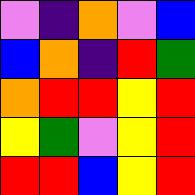[["violet", "indigo", "orange", "violet", "blue"], ["blue", "orange", "indigo", "red", "green"], ["orange", "red", "red", "yellow", "red"], ["yellow", "green", "violet", "yellow", "red"], ["red", "red", "blue", "yellow", "red"]]